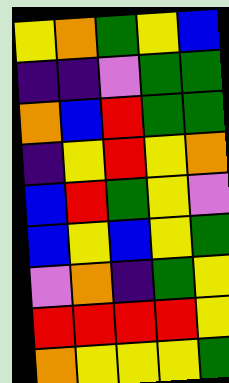[["yellow", "orange", "green", "yellow", "blue"], ["indigo", "indigo", "violet", "green", "green"], ["orange", "blue", "red", "green", "green"], ["indigo", "yellow", "red", "yellow", "orange"], ["blue", "red", "green", "yellow", "violet"], ["blue", "yellow", "blue", "yellow", "green"], ["violet", "orange", "indigo", "green", "yellow"], ["red", "red", "red", "red", "yellow"], ["orange", "yellow", "yellow", "yellow", "green"]]